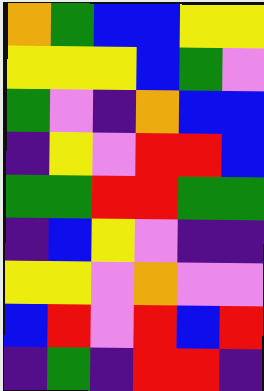[["orange", "green", "blue", "blue", "yellow", "yellow"], ["yellow", "yellow", "yellow", "blue", "green", "violet"], ["green", "violet", "indigo", "orange", "blue", "blue"], ["indigo", "yellow", "violet", "red", "red", "blue"], ["green", "green", "red", "red", "green", "green"], ["indigo", "blue", "yellow", "violet", "indigo", "indigo"], ["yellow", "yellow", "violet", "orange", "violet", "violet"], ["blue", "red", "violet", "red", "blue", "red"], ["indigo", "green", "indigo", "red", "red", "indigo"]]